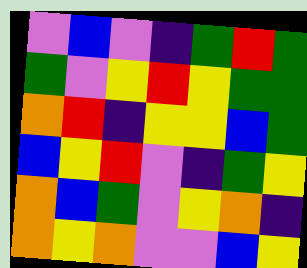[["violet", "blue", "violet", "indigo", "green", "red", "green"], ["green", "violet", "yellow", "red", "yellow", "green", "green"], ["orange", "red", "indigo", "yellow", "yellow", "blue", "green"], ["blue", "yellow", "red", "violet", "indigo", "green", "yellow"], ["orange", "blue", "green", "violet", "yellow", "orange", "indigo"], ["orange", "yellow", "orange", "violet", "violet", "blue", "yellow"]]